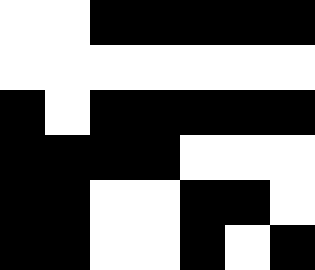[["white", "white", "black", "black", "black", "black", "black"], ["white", "white", "white", "white", "white", "white", "white"], ["black", "white", "black", "black", "black", "black", "black"], ["black", "black", "black", "black", "white", "white", "white"], ["black", "black", "white", "white", "black", "black", "white"], ["black", "black", "white", "white", "black", "white", "black"]]